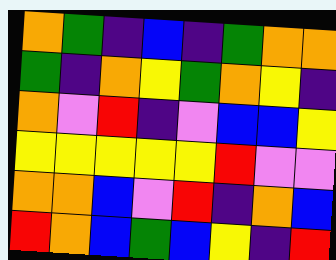[["orange", "green", "indigo", "blue", "indigo", "green", "orange", "orange"], ["green", "indigo", "orange", "yellow", "green", "orange", "yellow", "indigo"], ["orange", "violet", "red", "indigo", "violet", "blue", "blue", "yellow"], ["yellow", "yellow", "yellow", "yellow", "yellow", "red", "violet", "violet"], ["orange", "orange", "blue", "violet", "red", "indigo", "orange", "blue"], ["red", "orange", "blue", "green", "blue", "yellow", "indigo", "red"]]